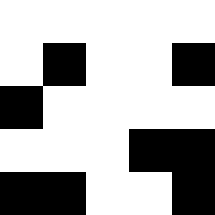[["white", "white", "white", "white", "white"], ["white", "black", "white", "white", "black"], ["black", "white", "white", "white", "white"], ["white", "white", "white", "black", "black"], ["black", "black", "white", "white", "black"]]